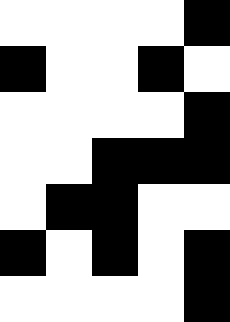[["white", "white", "white", "white", "black"], ["black", "white", "white", "black", "white"], ["white", "white", "white", "white", "black"], ["white", "white", "black", "black", "black"], ["white", "black", "black", "white", "white"], ["black", "white", "black", "white", "black"], ["white", "white", "white", "white", "black"]]